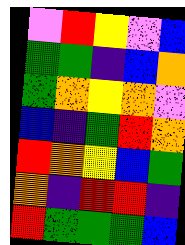[["violet", "red", "yellow", "violet", "blue"], ["green", "green", "indigo", "blue", "orange"], ["green", "orange", "yellow", "orange", "violet"], ["blue", "indigo", "green", "red", "orange"], ["red", "orange", "yellow", "blue", "green"], ["orange", "indigo", "red", "red", "indigo"], ["red", "green", "green", "green", "blue"]]